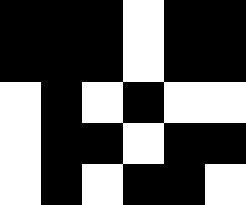[["black", "black", "black", "white", "black", "black"], ["black", "black", "black", "white", "black", "black"], ["white", "black", "white", "black", "white", "white"], ["white", "black", "black", "white", "black", "black"], ["white", "black", "white", "black", "black", "white"]]